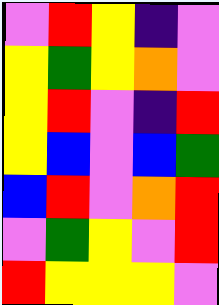[["violet", "red", "yellow", "indigo", "violet"], ["yellow", "green", "yellow", "orange", "violet"], ["yellow", "red", "violet", "indigo", "red"], ["yellow", "blue", "violet", "blue", "green"], ["blue", "red", "violet", "orange", "red"], ["violet", "green", "yellow", "violet", "red"], ["red", "yellow", "yellow", "yellow", "violet"]]